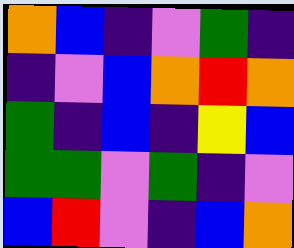[["orange", "blue", "indigo", "violet", "green", "indigo"], ["indigo", "violet", "blue", "orange", "red", "orange"], ["green", "indigo", "blue", "indigo", "yellow", "blue"], ["green", "green", "violet", "green", "indigo", "violet"], ["blue", "red", "violet", "indigo", "blue", "orange"]]